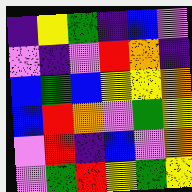[["indigo", "yellow", "green", "indigo", "blue", "violet"], ["violet", "indigo", "violet", "red", "orange", "indigo"], ["blue", "green", "blue", "yellow", "yellow", "orange"], ["blue", "red", "orange", "violet", "green", "yellow"], ["violet", "red", "indigo", "blue", "violet", "orange"], ["violet", "green", "red", "yellow", "green", "yellow"]]